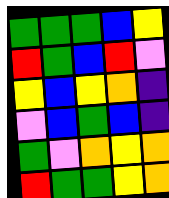[["green", "green", "green", "blue", "yellow"], ["red", "green", "blue", "red", "violet"], ["yellow", "blue", "yellow", "orange", "indigo"], ["violet", "blue", "green", "blue", "indigo"], ["green", "violet", "orange", "yellow", "orange"], ["red", "green", "green", "yellow", "orange"]]